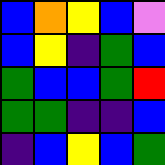[["blue", "orange", "yellow", "blue", "violet"], ["blue", "yellow", "indigo", "green", "blue"], ["green", "blue", "blue", "green", "red"], ["green", "green", "indigo", "indigo", "blue"], ["indigo", "blue", "yellow", "blue", "green"]]